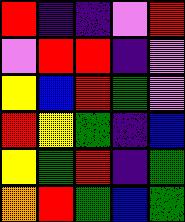[["red", "indigo", "indigo", "violet", "red"], ["violet", "red", "red", "indigo", "violet"], ["yellow", "blue", "red", "green", "violet"], ["red", "yellow", "green", "indigo", "blue"], ["yellow", "green", "red", "indigo", "green"], ["orange", "red", "green", "blue", "green"]]